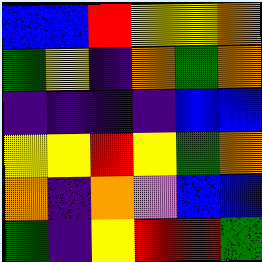[["blue", "blue", "red", "yellow", "yellow", "orange"], ["green", "yellow", "indigo", "orange", "green", "orange"], ["indigo", "indigo", "indigo", "indigo", "blue", "blue"], ["yellow", "yellow", "red", "yellow", "green", "orange"], ["orange", "indigo", "orange", "violet", "blue", "blue"], ["green", "indigo", "yellow", "red", "red", "green"]]